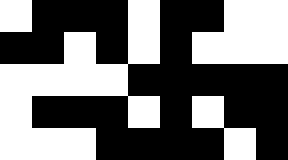[["white", "black", "black", "black", "white", "black", "black", "white", "white"], ["black", "black", "white", "black", "white", "black", "white", "white", "white"], ["white", "white", "white", "white", "black", "black", "black", "black", "black"], ["white", "black", "black", "black", "white", "black", "white", "black", "black"], ["white", "white", "white", "black", "black", "black", "black", "white", "black"]]